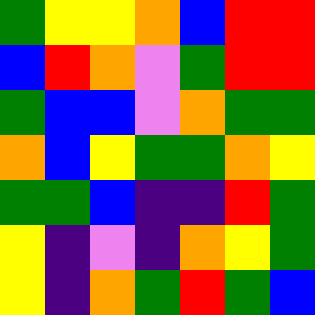[["green", "yellow", "yellow", "orange", "blue", "red", "red"], ["blue", "red", "orange", "violet", "green", "red", "red"], ["green", "blue", "blue", "violet", "orange", "green", "green"], ["orange", "blue", "yellow", "green", "green", "orange", "yellow"], ["green", "green", "blue", "indigo", "indigo", "red", "green"], ["yellow", "indigo", "violet", "indigo", "orange", "yellow", "green"], ["yellow", "indigo", "orange", "green", "red", "green", "blue"]]